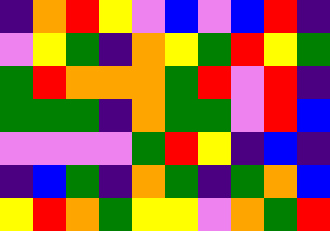[["indigo", "orange", "red", "yellow", "violet", "blue", "violet", "blue", "red", "indigo"], ["violet", "yellow", "green", "indigo", "orange", "yellow", "green", "red", "yellow", "green"], ["green", "red", "orange", "orange", "orange", "green", "red", "violet", "red", "indigo"], ["green", "green", "green", "indigo", "orange", "green", "green", "violet", "red", "blue"], ["violet", "violet", "violet", "violet", "green", "red", "yellow", "indigo", "blue", "indigo"], ["indigo", "blue", "green", "indigo", "orange", "green", "indigo", "green", "orange", "blue"], ["yellow", "red", "orange", "green", "yellow", "yellow", "violet", "orange", "green", "red"]]